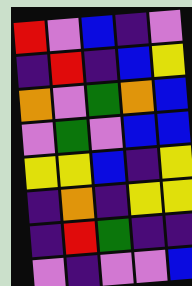[["red", "violet", "blue", "indigo", "violet"], ["indigo", "red", "indigo", "blue", "yellow"], ["orange", "violet", "green", "orange", "blue"], ["violet", "green", "violet", "blue", "blue"], ["yellow", "yellow", "blue", "indigo", "yellow"], ["indigo", "orange", "indigo", "yellow", "yellow"], ["indigo", "red", "green", "indigo", "indigo"], ["violet", "indigo", "violet", "violet", "blue"]]